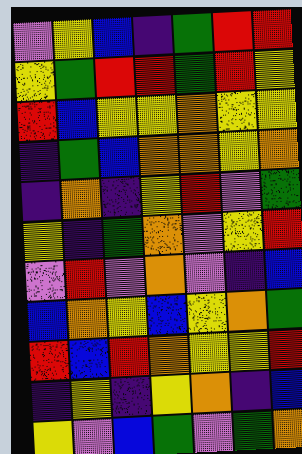[["violet", "yellow", "blue", "indigo", "green", "red", "red"], ["yellow", "green", "red", "red", "green", "red", "yellow"], ["red", "blue", "yellow", "yellow", "orange", "yellow", "yellow"], ["indigo", "green", "blue", "orange", "orange", "yellow", "orange"], ["indigo", "orange", "indigo", "yellow", "red", "violet", "green"], ["yellow", "indigo", "green", "orange", "violet", "yellow", "red"], ["violet", "red", "violet", "orange", "violet", "indigo", "blue"], ["blue", "orange", "yellow", "blue", "yellow", "orange", "green"], ["red", "blue", "red", "orange", "yellow", "yellow", "red"], ["indigo", "yellow", "indigo", "yellow", "orange", "indigo", "blue"], ["yellow", "violet", "blue", "green", "violet", "green", "orange"]]